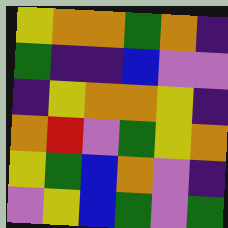[["yellow", "orange", "orange", "green", "orange", "indigo"], ["green", "indigo", "indigo", "blue", "violet", "violet"], ["indigo", "yellow", "orange", "orange", "yellow", "indigo"], ["orange", "red", "violet", "green", "yellow", "orange"], ["yellow", "green", "blue", "orange", "violet", "indigo"], ["violet", "yellow", "blue", "green", "violet", "green"]]